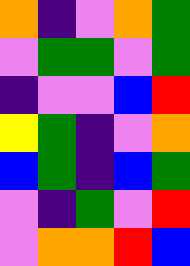[["orange", "indigo", "violet", "orange", "green"], ["violet", "green", "green", "violet", "green"], ["indigo", "violet", "violet", "blue", "red"], ["yellow", "green", "indigo", "violet", "orange"], ["blue", "green", "indigo", "blue", "green"], ["violet", "indigo", "green", "violet", "red"], ["violet", "orange", "orange", "red", "blue"]]